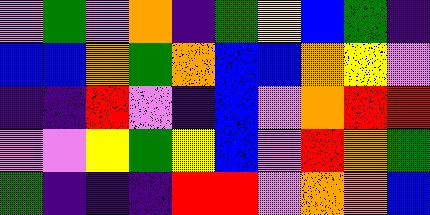[["violet", "green", "violet", "orange", "indigo", "green", "yellow", "blue", "green", "indigo"], ["blue", "blue", "orange", "green", "orange", "blue", "blue", "orange", "yellow", "violet"], ["indigo", "indigo", "red", "violet", "indigo", "blue", "violet", "orange", "red", "red"], ["violet", "violet", "yellow", "green", "yellow", "blue", "violet", "red", "orange", "green"], ["green", "indigo", "indigo", "indigo", "red", "red", "violet", "orange", "orange", "blue"]]